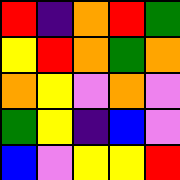[["red", "indigo", "orange", "red", "green"], ["yellow", "red", "orange", "green", "orange"], ["orange", "yellow", "violet", "orange", "violet"], ["green", "yellow", "indigo", "blue", "violet"], ["blue", "violet", "yellow", "yellow", "red"]]